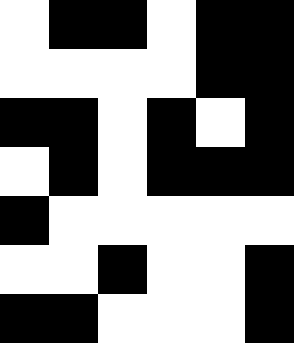[["white", "black", "black", "white", "black", "black"], ["white", "white", "white", "white", "black", "black"], ["black", "black", "white", "black", "white", "black"], ["white", "black", "white", "black", "black", "black"], ["black", "white", "white", "white", "white", "white"], ["white", "white", "black", "white", "white", "black"], ["black", "black", "white", "white", "white", "black"]]